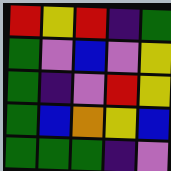[["red", "yellow", "red", "indigo", "green"], ["green", "violet", "blue", "violet", "yellow"], ["green", "indigo", "violet", "red", "yellow"], ["green", "blue", "orange", "yellow", "blue"], ["green", "green", "green", "indigo", "violet"]]